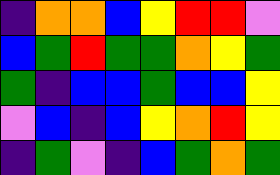[["indigo", "orange", "orange", "blue", "yellow", "red", "red", "violet"], ["blue", "green", "red", "green", "green", "orange", "yellow", "green"], ["green", "indigo", "blue", "blue", "green", "blue", "blue", "yellow"], ["violet", "blue", "indigo", "blue", "yellow", "orange", "red", "yellow"], ["indigo", "green", "violet", "indigo", "blue", "green", "orange", "green"]]